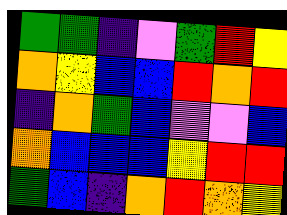[["green", "green", "indigo", "violet", "green", "red", "yellow"], ["orange", "yellow", "blue", "blue", "red", "orange", "red"], ["indigo", "orange", "green", "blue", "violet", "violet", "blue"], ["orange", "blue", "blue", "blue", "yellow", "red", "red"], ["green", "blue", "indigo", "orange", "red", "orange", "yellow"]]